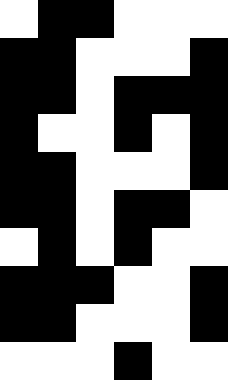[["white", "black", "black", "white", "white", "white"], ["black", "black", "white", "white", "white", "black"], ["black", "black", "white", "black", "black", "black"], ["black", "white", "white", "black", "white", "black"], ["black", "black", "white", "white", "white", "black"], ["black", "black", "white", "black", "black", "white"], ["white", "black", "white", "black", "white", "white"], ["black", "black", "black", "white", "white", "black"], ["black", "black", "white", "white", "white", "black"], ["white", "white", "white", "black", "white", "white"]]